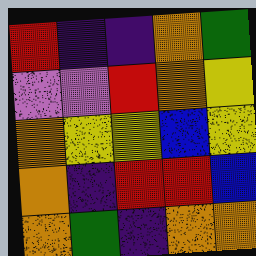[["red", "indigo", "indigo", "orange", "green"], ["violet", "violet", "red", "orange", "yellow"], ["orange", "yellow", "yellow", "blue", "yellow"], ["orange", "indigo", "red", "red", "blue"], ["orange", "green", "indigo", "orange", "orange"]]